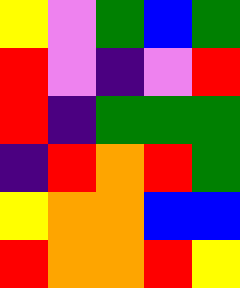[["yellow", "violet", "green", "blue", "green"], ["red", "violet", "indigo", "violet", "red"], ["red", "indigo", "green", "green", "green"], ["indigo", "red", "orange", "red", "green"], ["yellow", "orange", "orange", "blue", "blue"], ["red", "orange", "orange", "red", "yellow"]]